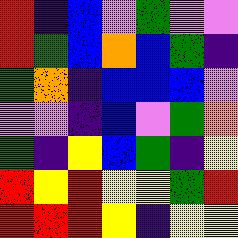[["red", "indigo", "blue", "violet", "green", "violet", "violet"], ["red", "green", "blue", "orange", "blue", "green", "indigo"], ["green", "orange", "indigo", "blue", "blue", "blue", "violet"], ["violet", "violet", "indigo", "blue", "violet", "green", "orange"], ["green", "indigo", "yellow", "blue", "green", "indigo", "yellow"], ["red", "yellow", "red", "yellow", "yellow", "green", "red"], ["red", "red", "red", "yellow", "indigo", "yellow", "yellow"]]